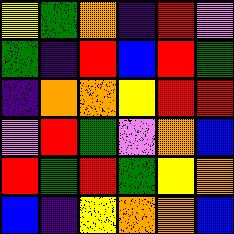[["yellow", "green", "orange", "indigo", "red", "violet"], ["green", "indigo", "red", "blue", "red", "green"], ["indigo", "orange", "orange", "yellow", "red", "red"], ["violet", "red", "green", "violet", "orange", "blue"], ["red", "green", "red", "green", "yellow", "orange"], ["blue", "indigo", "yellow", "orange", "orange", "blue"]]